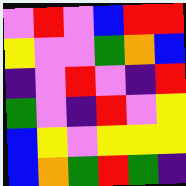[["violet", "red", "violet", "blue", "red", "red"], ["yellow", "violet", "violet", "green", "orange", "blue"], ["indigo", "violet", "red", "violet", "indigo", "red"], ["green", "violet", "indigo", "red", "violet", "yellow"], ["blue", "yellow", "violet", "yellow", "yellow", "yellow"], ["blue", "orange", "green", "red", "green", "indigo"]]